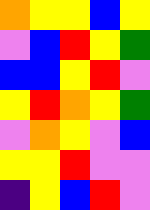[["orange", "yellow", "yellow", "blue", "yellow"], ["violet", "blue", "red", "yellow", "green"], ["blue", "blue", "yellow", "red", "violet"], ["yellow", "red", "orange", "yellow", "green"], ["violet", "orange", "yellow", "violet", "blue"], ["yellow", "yellow", "red", "violet", "violet"], ["indigo", "yellow", "blue", "red", "violet"]]